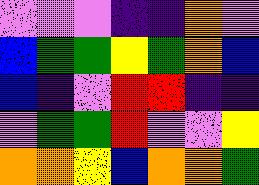[["violet", "violet", "violet", "indigo", "indigo", "orange", "violet"], ["blue", "green", "green", "yellow", "green", "orange", "blue"], ["blue", "indigo", "violet", "red", "red", "indigo", "indigo"], ["violet", "green", "green", "red", "violet", "violet", "yellow"], ["orange", "orange", "yellow", "blue", "orange", "orange", "green"]]